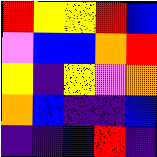[["red", "yellow", "yellow", "red", "blue"], ["violet", "blue", "blue", "orange", "red"], ["yellow", "indigo", "yellow", "violet", "orange"], ["orange", "blue", "indigo", "indigo", "blue"], ["indigo", "indigo", "blue", "red", "indigo"]]